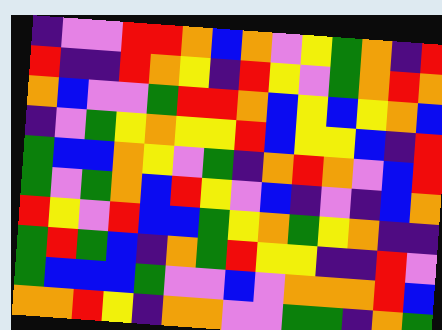[["indigo", "violet", "violet", "red", "red", "orange", "blue", "orange", "violet", "yellow", "green", "orange", "indigo", "red"], ["red", "indigo", "indigo", "red", "orange", "yellow", "indigo", "red", "yellow", "violet", "green", "orange", "red", "orange"], ["orange", "blue", "violet", "violet", "green", "red", "red", "orange", "blue", "yellow", "blue", "yellow", "orange", "blue"], ["indigo", "violet", "green", "yellow", "orange", "yellow", "yellow", "red", "blue", "yellow", "yellow", "blue", "indigo", "red"], ["green", "blue", "blue", "orange", "yellow", "violet", "green", "indigo", "orange", "red", "orange", "violet", "blue", "red"], ["green", "violet", "green", "orange", "blue", "red", "yellow", "violet", "blue", "indigo", "violet", "indigo", "blue", "orange"], ["red", "yellow", "violet", "red", "blue", "blue", "green", "yellow", "orange", "green", "yellow", "orange", "indigo", "indigo"], ["green", "red", "green", "blue", "indigo", "orange", "green", "red", "yellow", "yellow", "indigo", "indigo", "red", "violet"], ["green", "blue", "blue", "blue", "green", "violet", "violet", "blue", "violet", "orange", "orange", "orange", "red", "blue"], ["orange", "orange", "red", "yellow", "indigo", "orange", "orange", "violet", "violet", "green", "green", "indigo", "orange", "green"]]